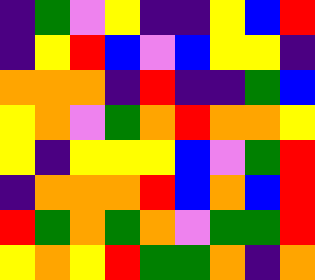[["indigo", "green", "violet", "yellow", "indigo", "indigo", "yellow", "blue", "red"], ["indigo", "yellow", "red", "blue", "violet", "blue", "yellow", "yellow", "indigo"], ["orange", "orange", "orange", "indigo", "red", "indigo", "indigo", "green", "blue"], ["yellow", "orange", "violet", "green", "orange", "red", "orange", "orange", "yellow"], ["yellow", "indigo", "yellow", "yellow", "yellow", "blue", "violet", "green", "red"], ["indigo", "orange", "orange", "orange", "red", "blue", "orange", "blue", "red"], ["red", "green", "orange", "green", "orange", "violet", "green", "green", "red"], ["yellow", "orange", "yellow", "red", "green", "green", "orange", "indigo", "orange"]]